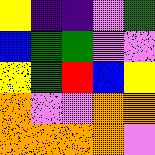[["yellow", "indigo", "indigo", "violet", "green"], ["blue", "green", "green", "violet", "violet"], ["yellow", "green", "red", "blue", "yellow"], ["orange", "violet", "violet", "orange", "orange"], ["orange", "orange", "orange", "orange", "violet"]]